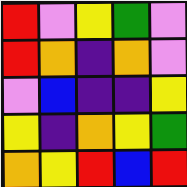[["red", "violet", "yellow", "green", "violet"], ["red", "orange", "indigo", "orange", "violet"], ["violet", "blue", "indigo", "indigo", "yellow"], ["yellow", "indigo", "orange", "yellow", "green"], ["orange", "yellow", "red", "blue", "red"]]